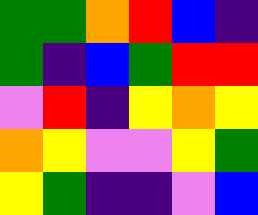[["green", "green", "orange", "red", "blue", "indigo"], ["green", "indigo", "blue", "green", "red", "red"], ["violet", "red", "indigo", "yellow", "orange", "yellow"], ["orange", "yellow", "violet", "violet", "yellow", "green"], ["yellow", "green", "indigo", "indigo", "violet", "blue"]]